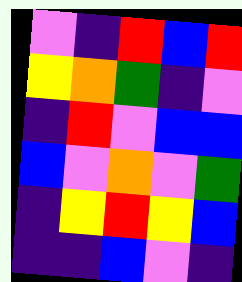[["violet", "indigo", "red", "blue", "red"], ["yellow", "orange", "green", "indigo", "violet"], ["indigo", "red", "violet", "blue", "blue"], ["blue", "violet", "orange", "violet", "green"], ["indigo", "yellow", "red", "yellow", "blue"], ["indigo", "indigo", "blue", "violet", "indigo"]]